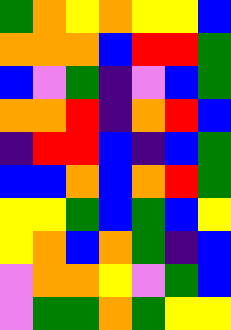[["green", "orange", "yellow", "orange", "yellow", "yellow", "blue"], ["orange", "orange", "orange", "blue", "red", "red", "green"], ["blue", "violet", "green", "indigo", "violet", "blue", "green"], ["orange", "orange", "red", "indigo", "orange", "red", "blue"], ["indigo", "red", "red", "blue", "indigo", "blue", "green"], ["blue", "blue", "orange", "blue", "orange", "red", "green"], ["yellow", "yellow", "green", "blue", "green", "blue", "yellow"], ["yellow", "orange", "blue", "orange", "green", "indigo", "blue"], ["violet", "orange", "orange", "yellow", "violet", "green", "blue"], ["violet", "green", "green", "orange", "green", "yellow", "yellow"]]